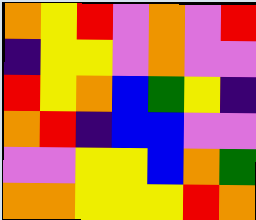[["orange", "yellow", "red", "violet", "orange", "violet", "red"], ["indigo", "yellow", "yellow", "violet", "orange", "violet", "violet"], ["red", "yellow", "orange", "blue", "green", "yellow", "indigo"], ["orange", "red", "indigo", "blue", "blue", "violet", "violet"], ["violet", "violet", "yellow", "yellow", "blue", "orange", "green"], ["orange", "orange", "yellow", "yellow", "yellow", "red", "orange"]]